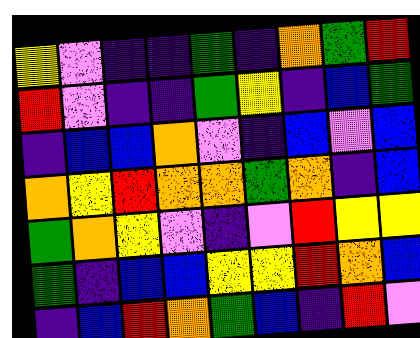[["yellow", "violet", "indigo", "indigo", "green", "indigo", "orange", "green", "red"], ["red", "violet", "indigo", "indigo", "green", "yellow", "indigo", "blue", "green"], ["indigo", "blue", "blue", "orange", "violet", "indigo", "blue", "violet", "blue"], ["orange", "yellow", "red", "orange", "orange", "green", "orange", "indigo", "blue"], ["green", "orange", "yellow", "violet", "indigo", "violet", "red", "yellow", "yellow"], ["green", "indigo", "blue", "blue", "yellow", "yellow", "red", "orange", "blue"], ["indigo", "blue", "red", "orange", "green", "blue", "indigo", "red", "violet"]]